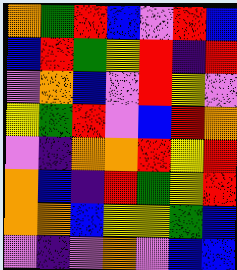[["orange", "green", "red", "blue", "violet", "red", "blue"], ["blue", "red", "green", "yellow", "red", "indigo", "red"], ["violet", "orange", "blue", "violet", "red", "yellow", "violet"], ["yellow", "green", "red", "violet", "blue", "red", "orange"], ["violet", "indigo", "orange", "orange", "red", "yellow", "red"], ["orange", "blue", "indigo", "red", "green", "yellow", "red"], ["orange", "orange", "blue", "yellow", "yellow", "green", "blue"], ["violet", "indigo", "violet", "orange", "violet", "blue", "blue"]]